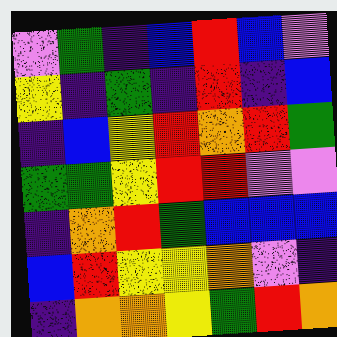[["violet", "green", "indigo", "blue", "red", "blue", "violet"], ["yellow", "indigo", "green", "indigo", "red", "indigo", "blue"], ["indigo", "blue", "yellow", "red", "orange", "red", "green"], ["green", "green", "yellow", "red", "red", "violet", "violet"], ["indigo", "orange", "red", "green", "blue", "blue", "blue"], ["blue", "red", "yellow", "yellow", "orange", "violet", "indigo"], ["indigo", "orange", "orange", "yellow", "green", "red", "orange"]]